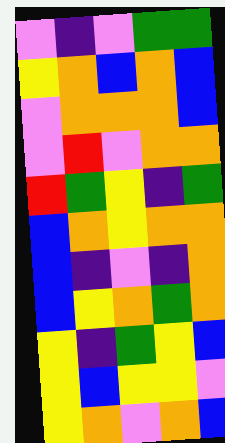[["violet", "indigo", "violet", "green", "green"], ["yellow", "orange", "blue", "orange", "blue"], ["violet", "orange", "orange", "orange", "blue"], ["violet", "red", "violet", "orange", "orange"], ["red", "green", "yellow", "indigo", "green"], ["blue", "orange", "yellow", "orange", "orange"], ["blue", "indigo", "violet", "indigo", "orange"], ["blue", "yellow", "orange", "green", "orange"], ["yellow", "indigo", "green", "yellow", "blue"], ["yellow", "blue", "yellow", "yellow", "violet"], ["yellow", "orange", "violet", "orange", "blue"]]